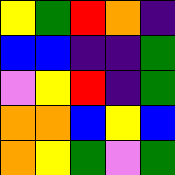[["yellow", "green", "red", "orange", "indigo"], ["blue", "blue", "indigo", "indigo", "green"], ["violet", "yellow", "red", "indigo", "green"], ["orange", "orange", "blue", "yellow", "blue"], ["orange", "yellow", "green", "violet", "green"]]